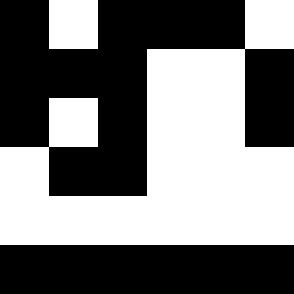[["black", "white", "black", "black", "black", "white"], ["black", "black", "black", "white", "white", "black"], ["black", "white", "black", "white", "white", "black"], ["white", "black", "black", "white", "white", "white"], ["white", "white", "white", "white", "white", "white"], ["black", "black", "black", "black", "black", "black"]]